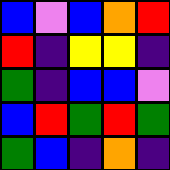[["blue", "violet", "blue", "orange", "red"], ["red", "indigo", "yellow", "yellow", "indigo"], ["green", "indigo", "blue", "blue", "violet"], ["blue", "red", "green", "red", "green"], ["green", "blue", "indigo", "orange", "indigo"]]